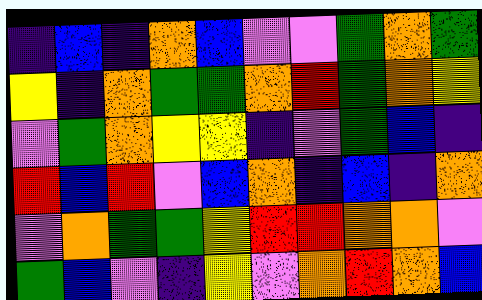[["indigo", "blue", "indigo", "orange", "blue", "violet", "violet", "green", "orange", "green"], ["yellow", "indigo", "orange", "green", "green", "orange", "red", "green", "orange", "yellow"], ["violet", "green", "orange", "yellow", "yellow", "indigo", "violet", "green", "blue", "indigo"], ["red", "blue", "red", "violet", "blue", "orange", "indigo", "blue", "indigo", "orange"], ["violet", "orange", "green", "green", "yellow", "red", "red", "orange", "orange", "violet"], ["green", "blue", "violet", "indigo", "yellow", "violet", "orange", "red", "orange", "blue"]]